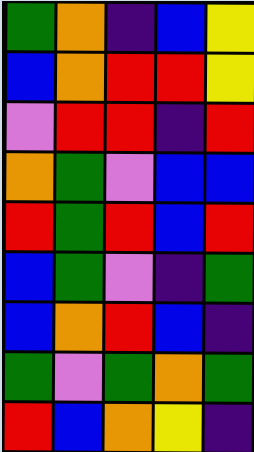[["green", "orange", "indigo", "blue", "yellow"], ["blue", "orange", "red", "red", "yellow"], ["violet", "red", "red", "indigo", "red"], ["orange", "green", "violet", "blue", "blue"], ["red", "green", "red", "blue", "red"], ["blue", "green", "violet", "indigo", "green"], ["blue", "orange", "red", "blue", "indigo"], ["green", "violet", "green", "orange", "green"], ["red", "blue", "orange", "yellow", "indigo"]]